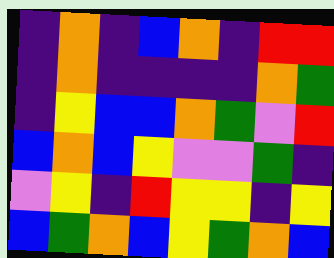[["indigo", "orange", "indigo", "blue", "orange", "indigo", "red", "red"], ["indigo", "orange", "indigo", "indigo", "indigo", "indigo", "orange", "green"], ["indigo", "yellow", "blue", "blue", "orange", "green", "violet", "red"], ["blue", "orange", "blue", "yellow", "violet", "violet", "green", "indigo"], ["violet", "yellow", "indigo", "red", "yellow", "yellow", "indigo", "yellow"], ["blue", "green", "orange", "blue", "yellow", "green", "orange", "blue"]]